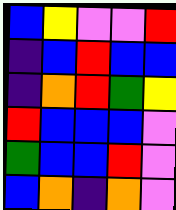[["blue", "yellow", "violet", "violet", "red"], ["indigo", "blue", "red", "blue", "blue"], ["indigo", "orange", "red", "green", "yellow"], ["red", "blue", "blue", "blue", "violet"], ["green", "blue", "blue", "red", "violet"], ["blue", "orange", "indigo", "orange", "violet"]]